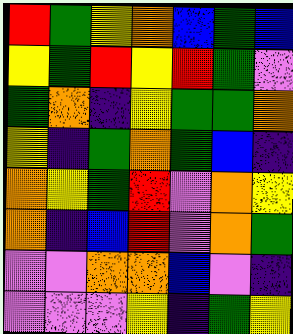[["red", "green", "yellow", "orange", "blue", "green", "blue"], ["yellow", "green", "red", "yellow", "red", "green", "violet"], ["green", "orange", "indigo", "yellow", "green", "green", "orange"], ["yellow", "indigo", "green", "orange", "green", "blue", "indigo"], ["orange", "yellow", "green", "red", "violet", "orange", "yellow"], ["orange", "indigo", "blue", "red", "violet", "orange", "green"], ["violet", "violet", "orange", "orange", "blue", "violet", "indigo"], ["violet", "violet", "violet", "yellow", "indigo", "green", "yellow"]]